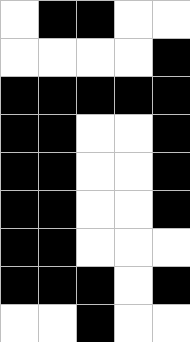[["white", "black", "black", "white", "white"], ["white", "white", "white", "white", "black"], ["black", "black", "black", "black", "black"], ["black", "black", "white", "white", "black"], ["black", "black", "white", "white", "black"], ["black", "black", "white", "white", "black"], ["black", "black", "white", "white", "white"], ["black", "black", "black", "white", "black"], ["white", "white", "black", "white", "white"]]